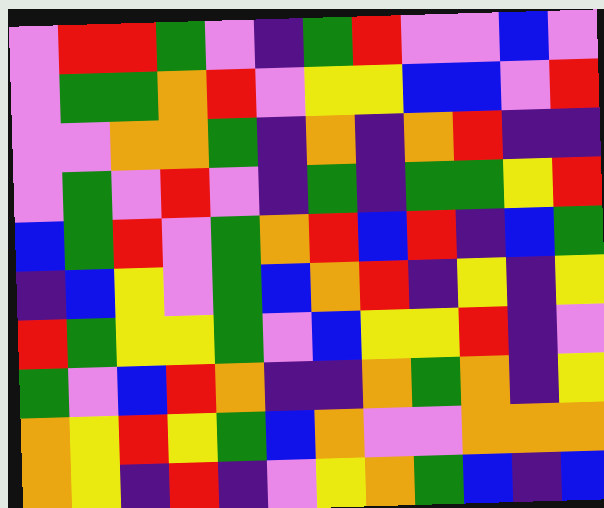[["violet", "red", "red", "green", "violet", "indigo", "green", "red", "violet", "violet", "blue", "violet"], ["violet", "green", "green", "orange", "red", "violet", "yellow", "yellow", "blue", "blue", "violet", "red"], ["violet", "violet", "orange", "orange", "green", "indigo", "orange", "indigo", "orange", "red", "indigo", "indigo"], ["violet", "green", "violet", "red", "violet", "indigo", "green", "indigo", "green", "green", "yellow", "red"], ["blue", "green", "red", "violet", "green", "orange", "red", "blue", "red", "indigo", "blue", "green"], ["indigo", "blue", "yellow", "violet", "green", "blue", "orange", "red", "indigo", "yellow", "indigo", "yellow"], ["red", "green", "yellow", "yellow", "green", "violet", "blue", "yellow", "yellow", "red", "indigo", "violet"], ["green", "violet", "blue", "red", "orange", "indigo", "indigo", "orange", "green", "orange", "indigo", "yellow"], ["orange", "yellow", "red", "yellow", "green", "blue", "orange", "violet", "violet", "orange", "orange", "orange"], ["orange", "yellow", "indigo", "red", "indigo", "violet", "yellow", "orange", "green", "blue", "indigo", "blue"]]